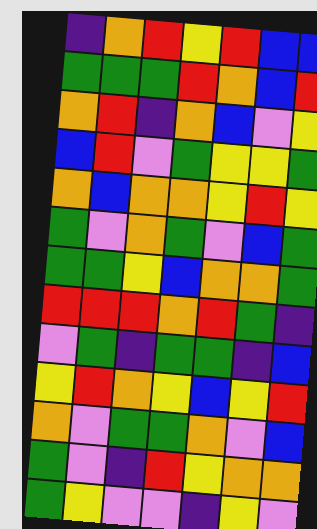[["indigo", "orange", "red", "yellow", "red", "blue", "blue"], ["green", "green", "green", "red", "orange", "blue", "red"], ["orange", "red", "indigo", "orange", "blue", "violet", "yellow"], ["blue", "red", "violet", "green", "yellow", "yellow", "green"], ["orange", "blue", "orange", "orange", "yellow", "red", "yellow"], ["green", "violet", "orange", "green", "violet", "blue", "green"], ["green", "green", "yellow", "blue", "orange", "orange", "green"], ["red", "red", "red", "orange", "red", "green", "indigo"], ["violet", "green", "indigo", "green", "green", "indigo", "blue"], ["yellow", "red", "orange", "yellow", "blue", "yellow", "red"], ["orange", "violet", "green", "green", "orange", "violet", "blue"], ["green", "violet", "indigo", "red", "yellow", "orange", "orange"], ["green", "yellow", "violet", "violet", "indigo", "yellow", "violet"]]